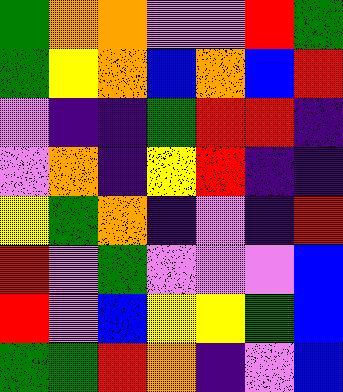[["green", "orange", "orange", "violet", "violet", "red", "green"], ["green", "yellow", "orange", "blue", "orange", "blue", "red"], ["violet", "indigo", "indigo", "green", "red", "red", "indigo"], ["violet", "orange", "indigo", "yellow", "red", "indigo", "indigo"], ["yellow", "green", "orange", "indigo", "violet", "indigo", "red"], ["red", "violet", "green", "violet", "violet", "violet", "blue"], ["red", "violet", "blue", "yellow", "yellow", "green", "blue"], ["green", "green", "red", "orange", "indigo", "violet", "blue"]]